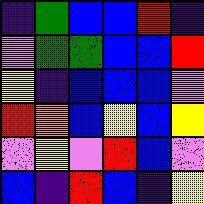[["indigo", "green", "blue", "blue", "red", "indigo"], ["violet", "green", "green", "blue", "blue", "red"], ["yellow", "indigo", "blue", "blue", "blue", "violet"], ["red", "orange", "blue", "yellow", "blue", "yellow"], ["violet", "yellow", "violet", "red", "blue", "violet"], ["blue", "indigo", "red", "blue", "indigo", "yellow"]]